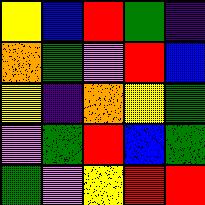[["yellow", "blue", "red", "green", "indigo"], ["orange", "green", "violet", "red", "blue"], ["yellow", "indigo", "orange", "yellow", "green"], ["violet", "green", "red", "blue", "green"], ["green", "violet", "yellow", "red", "red"]]